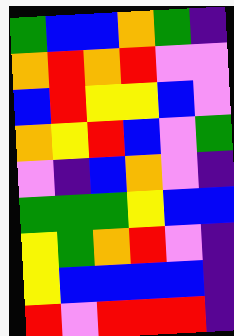[["green", "blue", "blue", "orange", "green", "indigo"], ["orange", "red", "orange", "red", "violet", "violet"], ["blue", "red", "yellow", "yellow", "blue", "violet"], ["orange", "yellow", "red", "blue", "violet", "green"], ["violet", "indigo", "blue", "orange", "violet", "indigo"], ["green", "green", "green", "yellow", "blue", "blue"], ["yellow", "green", "orange", "red", "violet", "indigo"], ["yellow", "blue", "blue", "blue", "blue", "indigo"], ["red", "violet", "red", "red", "red", "indigo"]]